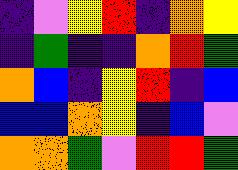[["indigo", "violet", "yellow", "red", "indigo", "orange", "yellow"], ["indigo", "green", "indigo", "indigo", "orange", "red", "green"], ["orange", "blue", "indigo", "yellow", "red", "indigo", "blue"], ["blue", "blue", "orange", "yellow", "indigo", "blue", "violet"], ["orange", "orange", "green", "violet", "red", "red", "green"]]